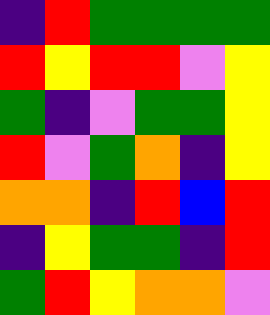[["indigo", "red", "green", "green", "green", "green"], ["red", "yellow", "red", "red", "violet", "yellow"], ["green", "indigo", "violet", "green", "green", "yellow"], ["red", "violet", "green", "orange", "indigo", "yellow"], ["orange", "orange", "indigo", "red", "blue", "red"], ["indigo", "yellow", "green", "green", "indigo", "red"], ["green", "red", "yellow", "orange", "orange", "violet"]]